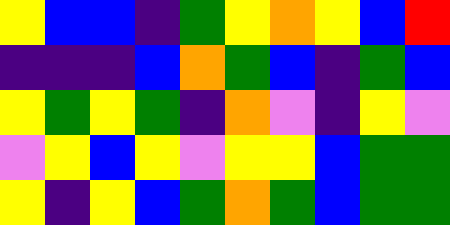[["yellow", "blue", "blue", "indigo", "green", "yellow", "orange", "yellow", "blue", "red"], ["indigo", "indigo", "indigo", "blue", "orange", "green", "blue", "indigo", "green", "blue"], ["yellow", "green", "yellow", "green", "indigo", "orange", "violet", "indigo", "yellow", "violet"], ["violet", "yellow", "blue", "yellow", "violet", "yellow", "yellow", "blue", "green", "green"], ["yellow", "indigo", "yellow", "blue", "green", "orange", "green", "blue", "green", "green"]]